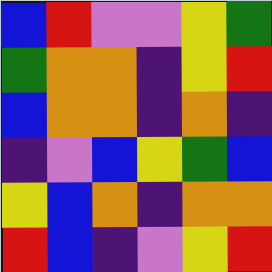[["blue", "red", "violet", "violet", "yellow", "green"], ["green", "orange", "orange", "indigo", "yellow", "red"], ["blue", "orange", "orange", "indigo", "orange", "indigo"], ["indigo", "violet", "blue", "yellow", "green", "blue"], ["yellow", "blue", "orange", "indigo", "orange", "orange"], ["red", "blue", "indigo", "violet", "yellow", "red"]]